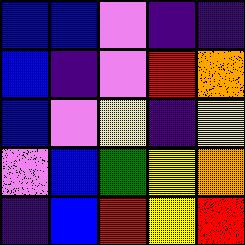[["blue", "blue", "violet", "indigo", "indigo"], ["blue", "indigo", "violet", "red", "orange"], ["blue", "violet", "yellow", "indigo", "yellow"], ["violet", "blue", "green", "yellow", "orange"], ["indigo", "blue", "red", "yellow", "red"]]